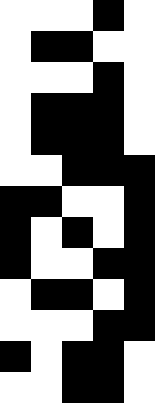[["white", "white", "white", "black", "white"], ["white", "black", "black", "white", "white"], ["white", "white", "white", "black", "white"], ["white", "black", "black", "black", "white"], ["white", "black", "black", "black", "white"], ["white", "white", "black", "black", "black"], ["black", "black", "white", "white", "black"], ["black", "white", "black", "white", "black"], ["black", "white", "white", "black", "black"], ["white", "black", "black", "white", "black"], ["white", "white", "white", "black", "black"], ["black", "white", "black", "black", "white"], ["white", "white", "black", "black", "white"]]